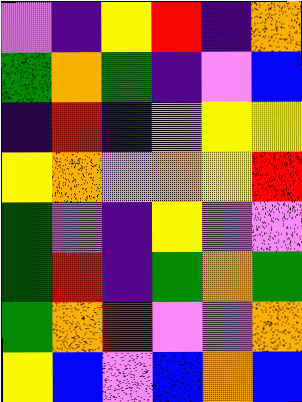[["violet", "indigo", "yellow", "red", "indigo", "orange"], ["green", "orange", "green", "indigo", "violet", "blue"], ["indigo", "red", "indigo", "violet", "yellow", "yellow"], ["yellow", "orange", "violet", "orange", "yellow", "red"], ["green", "violet", "indigo", "yellow", "violet", "violet"], ["green", "red", "indigo", "green", "orange", "green"], ["green", "orange", "red", "violet", "violet", "orange"], ["yellow", "blue", "violet", "blue", "orange", "blue"]]